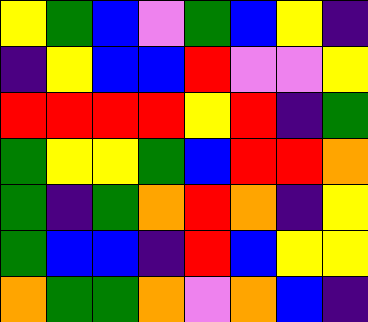[["yellow", "green", "blue", "violet", "green", "blue", "yellow", "indigo"], ["indigo", "yellow", "blue", "blue", "red", "violet", "violet", "yellow"], ["red", "red", "red", "red", "yellow", "red", "indigo", "green"], ["green", "yellow", "yellow", "green", "blue", "red", "red", "orange"], ["green", "indigo", "green", "orange", "red", "orange", "indigo", "yellow"], ["green", "blue", "blue", "indigo", "red", "blue", "yellow", "yellow"], ["orange", "green", "green", "orange", "violet", "orange", "blue", "indigo"]]